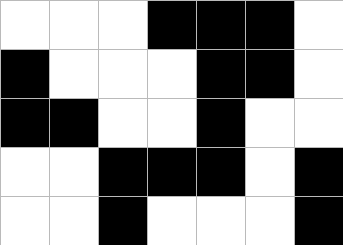[["white", "white", "white", "black", "black", "black", "white"], ["black", "white", "white", "white", "black", "black", "white"], ["black", "black", "white", "white", "black", "white", "white"], ["white", "white", "black", "black", "black", "white", "black"], ["white", "white", "black", "white", "white", "white", "black"]]